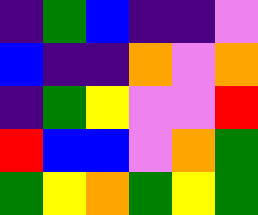[["indigo", "green", "blue", "indigo", "indigo", "violet"], ["blue", "indigo", "indigo", "orange", "violet", "orange"], ["indigo", "green", "yellow", "violet", "violet", "red"], ["red", "blue", "blue", "violet", "orange", "green"], ["green", "yellow", "orange", "green", "yellow", "green"]]